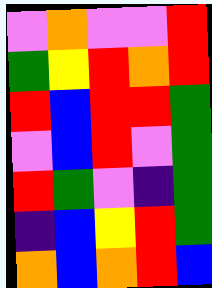[["violet", "orange", "violet", "violet", "red"], ["green", "yellow", "red", "orange", "red"], ["red", "blue", "red", "red", "green"], ["violet", "blue", "red", "violet", "green"], ["red", "green", "violet", "indigo", "green"], ["indigo", "blue", "yellow", "red", "green"], ["orange", "blue", "orange", "red", "blue"]]